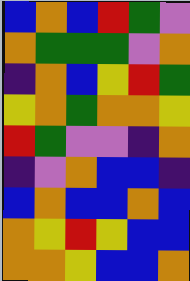[["blue", "orange", "blue", "red", "green", "violet"], ["orange", "green", "green", "green", "violet", "orange"], ["indigo", "orange", "blue", "yellow", "red", "green"], ["yellow", "orange", "green", "orange", "orange", "yellow"], ["red", "green", "violet", "violet", "indigo", "orange"], ["indigo", "violet", "orange", "blue", "blue", "indigo"], ["blue", "orange", "blue", "blue", "orange", "blue"], ["orange", "yellow", "red", "yellow", "blue", "blue"], ["orange", "orange", "yellow", "blue", "blue", "orange"]]